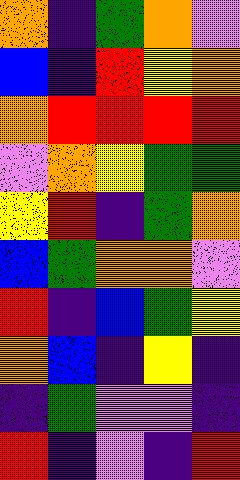[["orange", "indigo", "green", "orange", "violet"], ["blue", "indigo", "red", "yellow", "orange"], ["orange", "red", "red", "red", "red"], ["violet", "orange", "yellow", "green", "green"], ["yellow", "red", "indigo", "green", "orange"], ["blue", "green", "orange", "orange", "violet"], ["red", "indigo", "blue", "green", "yellow"], ["orange", "blue", "indigo", "yellow", "indigo"], ["indigo", "green", "violet", "violet", "indigo"], ["red", "indigo", "violet", "indigo", "red"]]